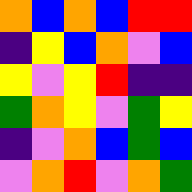[["orange", "blue", "orange", "blue", "red", "red"], ["indigo", "yellow", "blue", "orange", "violet", "blue"], ["yellow", "violet", "yellow", "red", "indigo", "indigo"], ["green", "orange", "yellow", "violet", "green", "yellow"], ["indigo", "violet", "orange", "blue", "green", "blue"], ["violet", "orange", "red", "violet", "orange", "green"]]